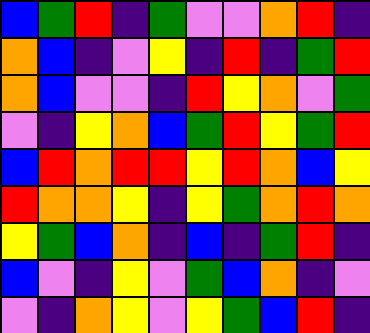[["blue", "green", "red", "indigo", "green", "violet", "violet", "orange", "red", "indigo"], ["orange", "blue", "indigo", "violet", "yellow", "indigo", "red", "indigo", "green", "red"], ["orange", "blue", "violet", "violet", "indigo", "red", "yellow", "orange", "violet", "green"], ["violet", "indigo", "yellow", "orange", "blue", "green", "red", "yellow", "green", "red"], ["blue", "red", "orange", "red", "red", "yellow", "red", "orange", "blue", "yellow"], ["red", "orange", "orange", "yellow", "indigo", "yellow", "green", "orange", "red", "orange"], ["yellow", "green", "blue", "orange", "indigo", "blue", "indigo", "green", "red", "indigo"], ["blue", "violet", "indigo", "yellow", "violet", "green", "blue", "orange", "indigo", "violet"], ["violet", "indigo", "orange", "yellow", "violet", "yellow", "green", "blue", "red", "indigo"]]